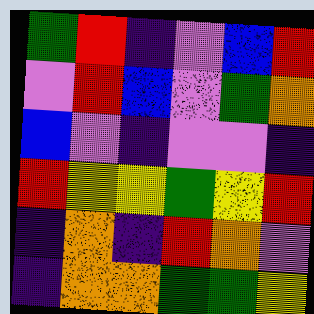[["green", "red", "indigo", "violet", "blue", "red"], ["violet", "red", "blue", "violet", "green", "orange"], ["blue", "violet", "indigo", "violet", "violet", "indigo"], ["red", "yellow", "yellow", "green", "yellow", "red"], ["indigo", "orange", "indigo", "red", "orange", "violet"], ["indigo", "orange", "orange", "green", "green", "yellow"]]